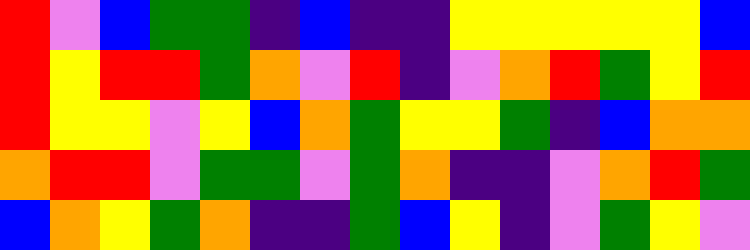[["red", "violet", "blue", "green", "green", "indigo", "blue", "indigo", "indigo", "yellow", "yellow", "yellow", "yellow", "yellow", "blue"], ["red", "yellow", "red", "red", "green", "orange", "violet", "red", "indigo", "violet", "orange", "red", "green", "yellow", "red"], ["red", "yellow", "yellow", "violet", "yellow", "blue", "orange", "green", "yellow", "yellow", "green", "indigo", "blue", "orange", "orange"], ["orange", "red", "red", "violet", "green", "green", "violet", "green", "orange", "indigo", "indigo", "violet", "orange", "red", "green"], ["blue", "orange", "yellow", "green", "orange", "indigo", "indigo", "green", "blue", "yellow", "indigo", "violet", "green", "yellow", "violet"]]